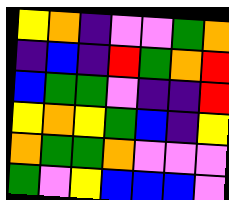[["yellow", "orange", "indigo", "violet", "violet", "green", "orange"], ["indigo", "blue", "indigo", "red", "green", "orange", "red"], ["blue", "green", "green", "violet", "indigo", "indigo", "red"], ["yellow", "orange", "yellow", "green", "blue", "indigo", "yellow"], ["orange", "green", "green", "orange", "violet", "violet", "violet"], ["green", "violet", "yellow", "blue", "blue", "blue", "violet"]]